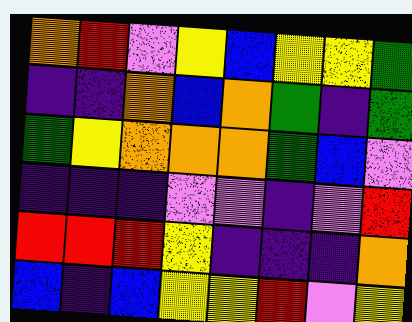[["orange", "red", "violet", "yellow", "blue", "yellow", "yellow", "green"], ["indigo", "indigo", "orange", "blue", "orange", "green", "indigo", "green"], ["green", "yellow", "orange", "orange", "orange", "green", "blue", "violet"], ["indigo", "indigo", "indigo", "violet", "violet", "indigo", "violet", "red"], ["red", "red", "red", "yellow", "indigo", "indigo", "indigo", "orange"], ["blue", "indigo", "blue", "yellow", "yellow", "red", "violet", "yellow"]]